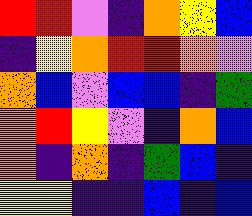[["red", "red", "violet", "indigo", "orange", "yellow", "blue"], ["indigo", "yellow", "orange", "red", "red", "orange", "violet"], ["orange", "blue", "violet", "blue", "blue", "indigo", "green"], ["orange", "red", "yellow", "violet", "indigo", "orange", "blue"], ["orange", "indigo", "orange", "indigo", "green", "blue", "indigo"], ["yellow", "yellow", "indigo", "indigo", "blue", "indigo", "blue"]]